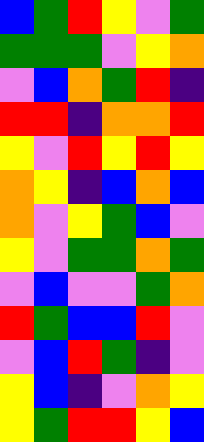[["blue", "green", "red", "yellow", "violet", "green"], ["green", "green", "green", "violet", "yellow", "orange"], ["violet", "blue", "orange", "green", "red", "indigo"], ["red", "red", "indigo", "orange", "orange", "red"], ["yellow", "violet", "red", "yellow", "red", "yellow"], ["orange", "yellow", "indigo", "blue", "orange", "blue"], ["orange", "violet", "yellow", "green", "blue", "violet"], ["yellow", "violet", "green", "green", "orange", "green"], ["violet", "blue", "violet", "violet", "green", "orange"], ["red", "green", "blue", "blue", "red", "violet"], ["violet", "blue", "red", "green", "indigo", "violet"], ["yellow", "blue", "indigo", "violet", "orange", "yellow"], ["yellow", "green", "red", "red", "yellow", "blue"]]